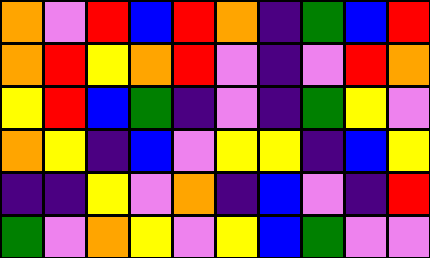[["orange", "violet", "red", "blue", "red", "orange", "indigo", "green", "blue", "red"], ["orange", "red", "yellow", "orange", "red", "violet", "indigo", "violet", "red", "orange"], ["yellow", "red", "blue", "green", "indigo", "violet", "indigo", "green", "yellow", "violet"], ["orange", "yellow", "indigo", "blue", "violet", "yellow", "yellow", "indigo", "blue", "yellow"], ["indigo", "indigo", "yellow", "violet", "orange", "indigo", "blue", "violet", "indigo", "red"], ["green", "violet", "orange", "yellow", "violet", "yellow", "blue", "green", "violet", "violet"]]